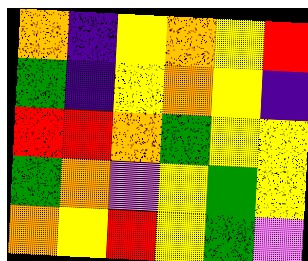[["orange", "indigo", "yellow", "orange", "yellow", "red"], ["green", "indigo", "yellow", "orange", "yellow", "indigo"], ["red", "red", "orange", "green", "yellow", "yellow"], ["green", "orange", "violet", "yellow", "green", "yellow"], ["orange", "yellow", "red", "yellow", "green", "violet"]]